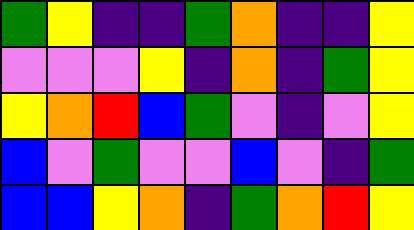[["green", "yellow", "indigo", "indigo", "green", "orange", "indigo", "indigo", "yellow"], ["violet", "violet", "violet", "yellow", "indigo", "orange", "indigo", "green", "yellow"], ["yellow", "orange", "red", "blue", "green", "violet", "indigo", "violet", "yellow"], ["blue", "violet", "green", "violet", "violet", "blue", "violet", "indigo", "green"], ["blue", "blue", "yellow", "orange", "indigo", "green", "orange", "red", "yellow"]]